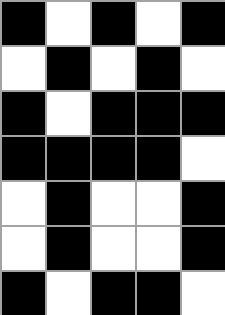[["black", "white", "black", "white", "black"], ["white", "black", "white", "black", "white"], ["black", "white", "black", "black", "black"], ["black", "black", "black", "black", "white"], ["white", "black", "white", "white", "black"], ["white", "black", "white", "white", "black"], ["black", "white", "black", "black", "white"]]